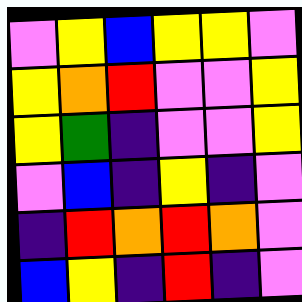[["violet", "yellow", "blue", "yellow", "yellow", "violet"], ["yellow", "orange", "red", "violet", "violet", "yellow"], ["yellow", "green", "indigo", "violet", "violet", "yellow"], ["violet", "blue", "indigo", "yellow", "indigo", "violet"], ["indigo", "red", "orange", "red", "orange", "violet"], ["blue", "yellow", "indigo", "red", "indigo", "violet"]]